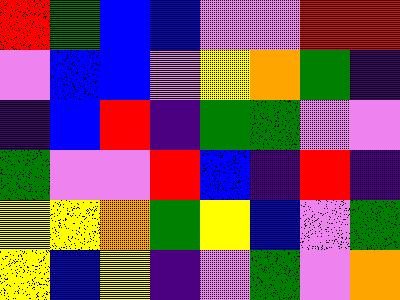[["red", "green", "blue", "blue", "violet", "violet", "red", "red"], ["violet", "blue", "blue", "violet", "yellow", "orange", "green", "indigo"], ["indigo", "blue", "red", "indigo", "green", "green", "violet", "violet"], ["green", "violet", "violet", "red", "blue", "indigo", "red", "indigo"], ["yellow", "yellow", "orange", "green", "yellow", "blue", "violet", "green"], ["yellow", "blue", "yellow", "indigo", "violet", "green", "violet", "orange"]]